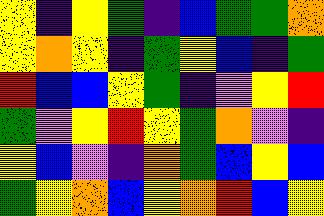[["yellow", "indigo", "yellow", "green", "indigo", "blue", "green", "green", "orange"], ["yellow", "orange", "yellow", "indigo", "green", "yellow", "blue", "indigo", "green"], ["red", "blue", "blue", "yellow", "green", "indigo", "violet", "yellow", "red"], ["green", "violet", "yellow", "red", "yellow", "green", "orange", "violet", "indigo"], ["yellow", "blue", "violet", "indigo", "orange", "green", "blue", "yellow", "blue"], ["green", "yellow", "orange", "blue", "yellow", "orange", "red", "blue", "yellow"]]